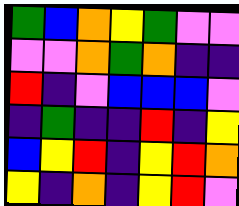[["green", "blue", "orange", "yellow", "green", "violet", "violet"], ["violet", "violet", "orange", "green", "orange", "indigo", "indigo"], ["red", "indigo", "violet", "blue", "blue", "blue", "violet"], ["indigo", "green", "indigo", "indigo", "red", "indigo", "yellow"], ["blue", "yellow", "red", "indigo", "yellow", "red", "orange"], ["yellow", "indigo", "orange", "indigo", "yellow", "red", "violet"]]